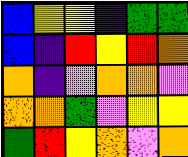[["blue", "yellow", "yellow", "indigo", "green", "green"], ["blue", "indigo", "red", "yellow", "red", "orange"], ["orange", "indigo", "violet", "orange", "orange", "violet"], ["orange", "orange", "green", "violet", "yellow", "yellow"], ["green", "red", "yellow", "orange", "violet", "orange"]]